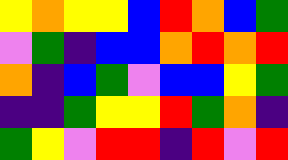[["yellow", "orange", "yellow", "yellow", "blue", "red", "orange", "blue", "green"], ["violet", "green", "indigo", "blue", "blue", "orange", "red", "orange", "red"], ["orange", "indigo", "blue", "green", "violet", "blue", "blue", "yellow", "green"], ["indigo", "indigo", "green", "yellow", "yellow", "red", "green", "orange", "indigo"], ["green", "yellow", "violet", "red", "red", "indigo", "red", "violet", "red"]]